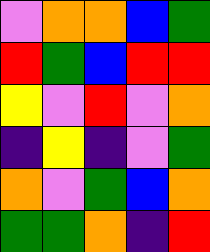[["violet", "orange", "orange", "blue", "green"], ["red", "green", "blue", "red", "red"], ["yellow", "violet", "red", "violet", "orange"], ["indigo", "yellow", "indigo", "violet", "green"], ["orange", "violet", "green", "blue", "orange"], ["green", "green", "orange", "indigo", "red"]]